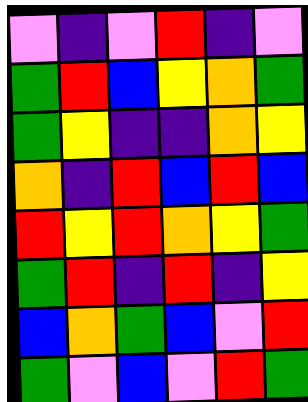[["violet", "indigo", "violet", "red", "indigo", "violet"], ["green", "red", "blue", "yellow", "orange", "green"], ["green", "yellow", "indigo", "indigo", "orange", "yellow"], ["orange", "indigo", "red", "blue", "red", "blue"], ["red", "yellow", "red", "orange", "yellow", "green"], ["green", "red", "indigo", "red", "indigo", "yellow"], ["blue", "orange", "green", "blue", "violet", "red"], ["green", "violet", "blue", "violet", "red", "green"]]